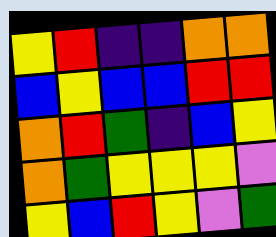[["yellow", "red", "indigo", "indigo", "orange", "orange"], ["blue", "yellow", "blue", "blue", "red", "red"], ["orange", "red", "green", "indigo", "blue", "yellow"], ["orange", "green", "yellow", "yellow", "yellow", "violet"], ["yellow", "blue", "red", "yellow", "violet", "green"]]